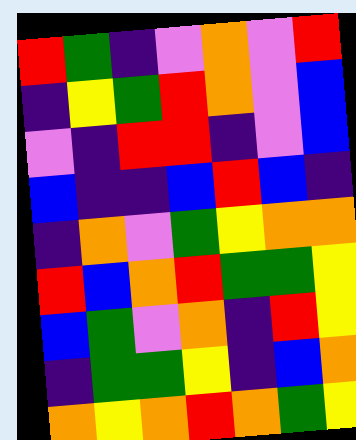[["red", "green", "indigo", "violet", "orange", "violet", "red"], ["indigo", "yellow", "green", "red", "orange", "violet", "blue"], ["violet", "indigo", "red", "red", "indigo", "violet", "blue"], ["blue", "indigo", "indigo", "blue", "red", "blue", "indigo"], ["indigo", "orange", "violet", "green", "yellow", "orange", "orange"], ["red", "blue", "orange", "red", "green", "green", "yellow"], ["blue", "green", "violet", "orange", "indigo", "red", "yellow"], ["indigo", "green", "green", "yellow", "indigo", "blue", "orange"], ["orange", "yellow", "orange", "red", "orange", "green", "yellow"]]